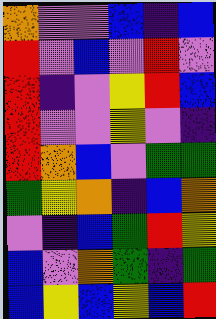[["orange", "violet", "violet", "blue", "indigo", "blue"], ["red", "violet", "blue", "violet", "red", "violet"], ["red", "indigo", "violet", "yellow", "red", "blue"], ["red", "violet", "violet", "yellow", "violet", "indigo"], ["red", "orange", "blue", "violet", "green", "green"], ["green", "yellow", "orange", "indigo", "blue", "orange"], ["violet", "indigo", "blue", "green", "red", "yellow"], ["blue", "violet", "orange", "green", "indigo", "green"], ["blue", "yellow", "blue", "yellow", "blue", "red"]]